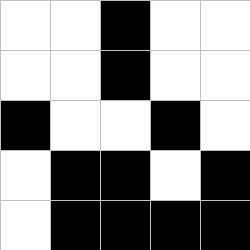[["white", "white", "black", "white", "white"], ["white", "white", "black", "white", "white"], ["black", "white", "white", "black", "white"], ["white", "black", "black", "white", "black"], ["white", "black", "black", "black", "black"]]